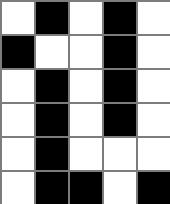[["white", "black", "white", "black", "white"], ["black", "white", "white", "black", "white"], ["white", "black", "white", "black", "white"], ["white", "black", "white", "black", "white"], ["white", "black", "white", "white", "white"], ["white", "black", "black", "white", "black"]]